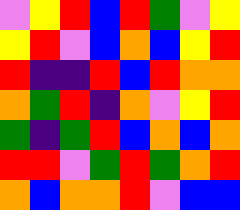[["violet", "yellow", "red", "blue", "red", "green", "violet", "yellow"], ["yellow", "red", "violet", "blue", "orange", "blue", "yellow", "red"], ["red", "indigo", "indigo", "red", "blue", "red", "orange", "orange"], ["orange", "green", "red", "indigo", "orange", "violet", "yellow", "red"], ["green", "indigo", "green", "red", "blue", "orange", "blue", "orange"], ["red", "red", "violet", "green", "red", "green", "orange", "red"], ["orange", "blue", "orange", "orange", "red", "violet", "blue", "blue"]]